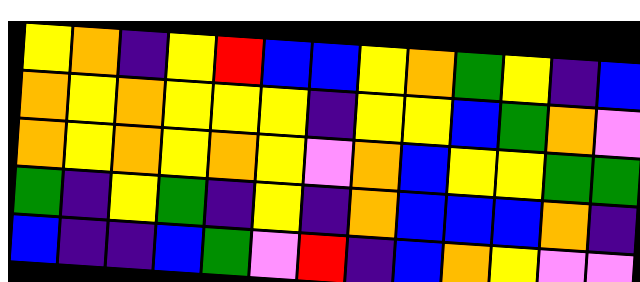[["yellow", "orange", "indigo", "yellow", "red", "blue", "blue", "yellow", "orange", "green", "yellow", "indigo", "blue"], ["orange", "yellow", "orange", "yellow", "yellow", "yellow", "indigo", "yellow", "yellow", "blue", "green", "orange", "violet"], ["orange", "yellow", "orange", "yellow", "orange", "yellow", "violet", "orange", "blue", "yellow", "yellow", "green", "green"], ["green", "indigo", "yellow", "green", "indigo", "yellow", "indigo", "orange", "blue", "blue", "blue", "orange", "indigo"], ["blue", "indigo", "indigo", "blue", "green", "violet", "red", "indigo", "blue", "orange", "yellow", "violet", "violet"]]